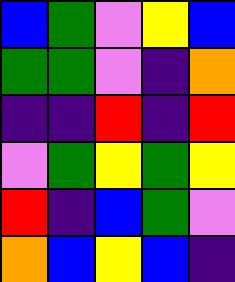[["blue", "green", "violet", "yellow", "blue"], ["green", "green", "violet", "indigo", "orange"], ["indigo", "indigo", "red", "indigo", "red"], ["violet", "green", "yellow", "green", "yellow"], ["red", "indigo", "blue", "green", "violet"], ["orange", "blue", "yellow", "blue", "indigo"]]